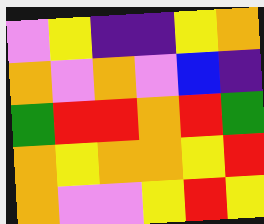[["violet", "yellow", "indigo", "indigo", "yellow", "orange"], ["orange", "violet", "orange", "violet", "blue", "indigo"], ["green", "red", "red", "orange", "red", "green"], ["orange", "yellow", "orange", "orange", "yellow", "red"], ["orange", "violet", "violet", "yellow", "red", "yellow"]]